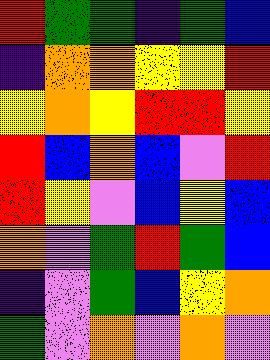[["red", "green", "green", "indigo", "green", "blue"], ["indigo", "orange", "orange", "yellow", "yellow", "red"], ["yellow", "orange", "yellow", "red", "red", "yellow"], ["red", "blue", "orange", "blue", "violet", "red"], ["red", "yellow", "violet", "blue", "yellow", "blue"], ["orange", "violet", "green", "red", "green", "blue"], ["indigo", "violet", "green", "blue", "yellow", "orange"], ["green", "violet", "orange", "violet", "orange", "violet"]]